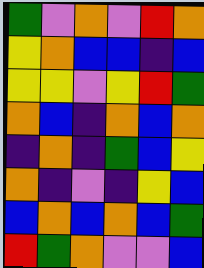[["green", "violet", "orange", "violet", "red", "orange"], ["yellow", "orange", "blue", "blue", "indigo", "blue"], ["yellow", "yellow", "violet", "yellow", "red", "green"], ["orange", "blue", "indigo", "orange", "blue", "orange"], ["indigo", "orange", "indigo", "green", "blue", "yellow"], ["orange", "indigo", "violet", "indigo", "yellow", "blue"], ["blue", "orange", "blue", "orange", "blue", "green"], ["red", "green", "orange", "violet", "violet", "blue"]]